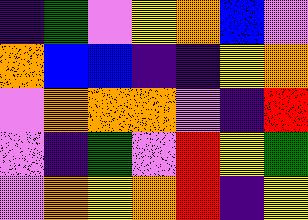[["indigo", "green", "violet", "yellow", "orange", "blue", "violet"], ["orange", "blue", "blue", "indigo", "indigo", "yellow", "orange"], ["violet", "orange", "orange", "orange", "violet", "indigo", "red"], ["violet", "indigo", "green", "violet", "red", "yellow", "green"], ["violet", "orange", "yellow", "orange", "red", "indigo", "yellow"]]